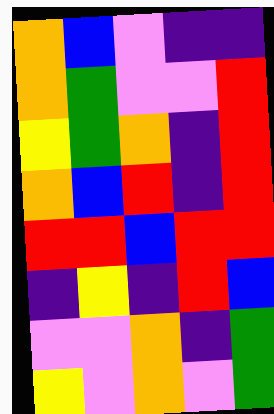[["orange", "blue", "violet", "indigo", "indigo"], ["orange", "green", "violet", "violet", "red"], ["yellow", "green", "orange", "indigo", "red"], ["orange", "blue", "red", "indigo", "red"], ["red", "red", "blue", "red", "red"], ["indigo", "yellow", "indigo", "red", "blue"], ["violet", "violet", "orange", "indigo", "green"], ["yellow", "violet", "orange", "violet", "green"]]